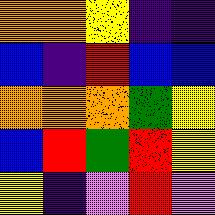[["orange", "orange", "yellow", "indigo", "indigo"], ["blue", "indigo", "red", "blue", "blue"], ["orange", "orange", "orange", "green", "yellow"], ["blue", "red", "green", "red", "yellow"], ["yellow", "indigo", "violet", "red", "violet"]]